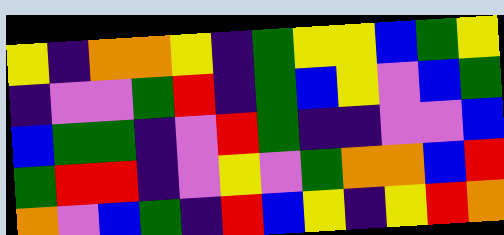[["yellow", "indigo", "orange", "orange", "yellow", "indigo", "green", "yellow", "yellow", "blue", "green", "yellow"], ["indigo", "violet", "violet", "green", "red", "indigo", "green", "blue", "yellow", "violet", "blue", "green"], ["blue", "green", "green", "indigo", "violet", "red", "green", "indigo", "indigo", "violet", "violet", "blue"], ["green", "red", "red", "indigo", "violet", "yellow", "violet", "green", "orange", "orange", "blue", "red"], ["orange", "violet", "blue", "green", "indigo", "red", "blue", "yellow", "indigo", "yellow", "red", "orange"]]